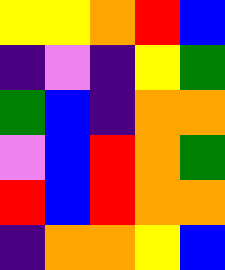[["yellow", "yellow", "orange", "red", "blue"], ["indigo", "violet", "indigo", "yellow", "green"], ["green", "blue", "indigo", "orange", "orange"], ["violet", "blue", "red", "orange", "green"], ["red", "blue", "red", "orange", "orange"], ["indigo", "orange", "orange", "yellow", "blue"]]